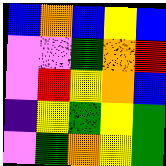[["blue", "orange", "blue", "yellow", "blue"], ["violet", "violet", "green", "orange", "red"], ["violet", "red", "yellow", "orange", "blue"], ["indigo", "yellow", "green", "yellow", "green"], ["violet", "green", "orange", "yellow", "green"]]